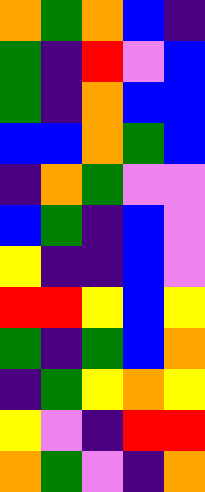[["orange", "green", "orange", "blue", "indigo"], ["green", "indigo", "red", "violet", "blue"], ["green", "indigo", "orange", "blue", "blue"], ["blue", "blue", "orange", "green", "blue"], ["indigo", "orange", "green", "violet", "violet"], ["blue", "green", "indigo", "blue", "violet"], ["yellow", "indigo", "indigo", "blue", "violet"], ["red", "red", "yellow", "blue", "yellow"], ["green", "indigo", "green", "blue", "orange"], ["indigo", "green", "yellow", "orange", "yellow"], ["yellow", "violet", "indigo", "red", "red"], ["orange", "green", "violet", "indigo", "orange"]]